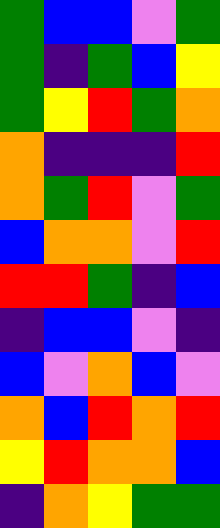[["green", "blue", "blue", "violet", "green"], ["green", "indigo", "green", "blue", "yellow"], ["green", "yellow", "red", "green", "orange"], ["orange", "indigo", "indigo", "indigo", "red"], ["orange", "green", "red", "violet", "green"], ["blue", "orange", "orange", "violet", "red"], ["red", "red", "green", "indigo", "blue"], ["indigo", "blue", "blue", "violet", "indigo"], ["blue", "violet", "orange", "blue", "violet"], ["orange", "blue", "red", "orange", "red"], ["yellow", "red", "orange", "orange", "blue"], ["indigo", "orange", "yellow", "green", "green"]]